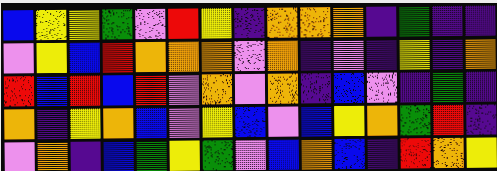[["blue", "yellow", "yellow", "green", "violet", "red", "yellow", "indigo", "orange", "orange", "orange", "indigo", "green", "indigo", "indigo"], ["violet", "yellow", "blue", "red", "orange", "orange", "orange", "violet", "orange", "indigo", "violet", "indigo", "yellow", "indigo", "orange"], ["red", "blue", "red", "blue", "red", "violet", "orange", "violet", "orange", "indigo", "blue", "violet", "indigo", "green", "indigo"], ["orange", "indigo", "yellow", "orange", "blue", "violet", "yellow", "blue", "violet", "blue", "yellow", "orange", "green", "red", "indigo"], ["violet", "orange", "indigo", "blue", "green", "yellow", "green", "violet", "blue", "orange", "blue", "indigo", "red", "orange", "yellow"]]